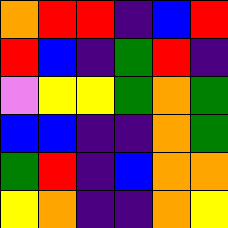[["orange", "red", "red", "indigo", "blue", "red"], ["red", "blue", "indigo", "green", "red", "indigo"], ["violet", "yellow", "yellow", "green", "orange", "green"], ["blue", "blue", "indigo", "indigo", "orange", "green"], ["green", "red", "indigo", "blue", "orange", "orange"], ["yellow", "orange", "indigo", "indigo", "orange", "yellow"]]